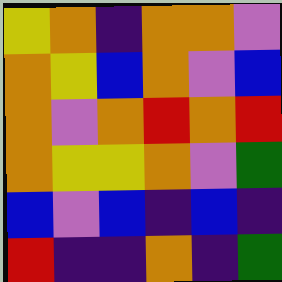[["yellow", "orange", "indigo", "orange", "orange", "violet"], ["orange", "yellow", "blue", "orange", "violet", "blue"], ["orange", "violet", "orange", "red", "orange", "red"], ["orange", "yellow", "yellow", "orange", "violet", "green"], ["blue", "violet", "blue", "indigo", "blue", "indigo"], ["red", "indigo", "indigo", "orange", "indigo", "green"]]